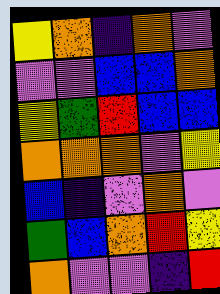[["yellow", "orange", "indigo", "orange", "violet"], ["violet", "violet", "blue", "blue", "orange"], ["yellow", "green", "red", "blue", "blue"], ["orange", "orange", "orange", "violet", "yellow"], ["blue", "indigo", "violet", "orange", "violet"], ["green", "blue", "orange", "red", "yellow"], ["orange", "violet", "violet", "indigo", "red"]]